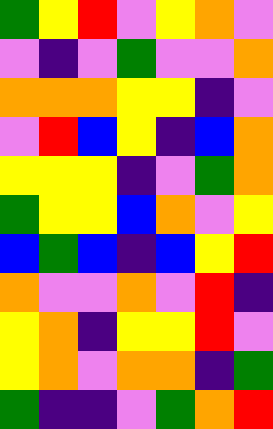[["green", "yellow", "red", "violet", "yellow", "orange", "violet"], ["violet", "indigo", "violet", "green", "violet", "violet", "orange"], ["orange", "orange", "orange", "yellow", "yellow", "indigo", "violet"], ["violet", "red", "blue", "yellow", "indigo", "blue", "orange"], ["yellow", "yellow", "yellow", "indigo", "violet", "green", "orange"], ["green", "yellow", "yellow", "blue", "orange", "violet", "yellow"], ["blue", "green", "blue", "indigo", "blue", "yellow", "red"], ["orange", "violet", "violet", "orange", "violet", "red", "indigo"], ["yellow", "orange", "indigo", "yellow", "yellow", "red", "violet"], ["yellow", "orange", "violet", "orange", "orange", "indigo", "green"], ["green", "indigo", "indigo", "violet", "green", "orange", "red"]]